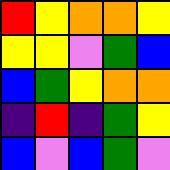[["red", "yellow", "orange", "orange", "yellow"], ["yellow", "yellow", "violet", "green", "blue"], ["blue", "green", "yellow", "orange", "orange"], ["indigo", "red", "indigo", "green", "yellow"], ["blue", "violet", "blue", "green", "violet"]]